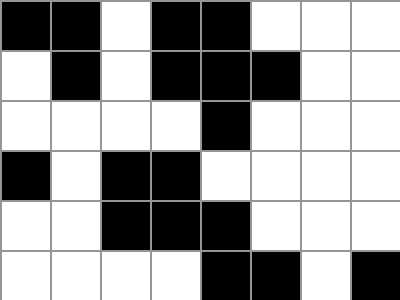[["black", "black", "white", "black", "black", "white", "white", "white"], ["white", "black", "white", "black", "black", "black", "white", "white"], ["white", "white", "white", "white", "black", "white", "white", "white"], ["black", "white", "black", "black", "white", "white", "white", "white"], ["white", "white", "black", "black", "black", "white", "white", "white"], ["white", "white", "white", "white", "black", "black", "white", "black"]]